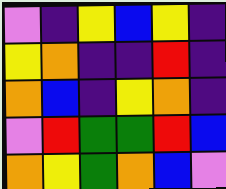[["violet", "indigo", "yellow", "blue", "yellow", "indigo"], ["yellow", "orange", "indigo", "indigo", "red", "indigo"], ["orange", "blue", "indigo", "yellow", "orange", "indigo"], ["violet", "red", "green", "green", "red", "blue"], ["orange", "yellow", "green", "orange", "blue", "violet"]]